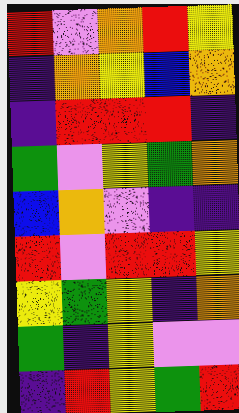[["red", "violet", "orange", "red", "yellow"], ["indigo", "orange", "yellow", "blue", "orange"], ["indigo", "red", "red", "red", "indigo"], ["green", "violet", "yellow", "green", "orange"], ["blue", "orange", "violet", "indigo", "indigo"], ["red", "violet", "red", "red", "yellow"], ["yellow", "green", "yellow", "indigo", "orange"], ["green", "indigo", "yellow", "violet", "violet"], ["indigo", "red", "yellow", "green", "red"]]